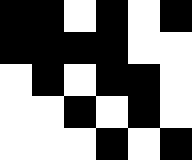[["black", "black", "white", "black", "white", "black"], ["black", "black", "black", "black", "white", "white"], ["white", "black", "white", "black", "black", "white"], ["white", "white", "black", "white", "black", "white"], ["white", "white", "white", "black", "white", "black"]]